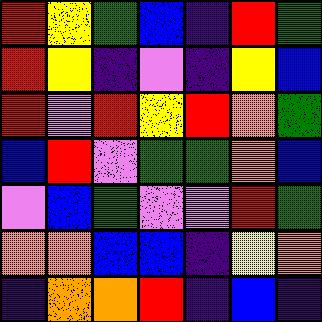[["red", "yellow", "green", "blue", "indigo", "red", "green"], ["red", "yellow", "indigo", "violet", "indigo", "yellow", "blue"], ["red", "violet", "red", "yellow", "red", "orange", "green"], ["blue", "red", "violet", "green", "green", "orange", "blue"], ["violet", "blue", "green", "violet", "violet", "red", "green"], ["orange", "orange", "blue", "blue", "indigo", "yellow", "orange"], ["indigo", "orange", "orange", "red", "indigo", "blue", "indigo"]]